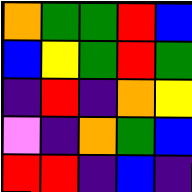[["orange", "green", "green", "red", "blue"], ["blue", "yellow", "green", "red", "green"], ["indigo", "red", "indigo", "orange", "yellow"], ["violet", "indigo", "orange", "green", "blue"], ["red", "red", "indigo", "blue", "indigo"]]